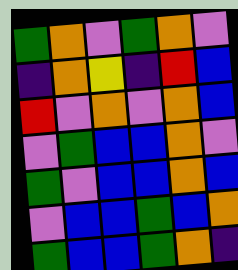[["green", "orange", "violet", "green", "orange", "violet"], ["indigo", "orange", "yellow", "indigo", "red", "blue"], ["red", "violet", "orange", "violet", "orange", "blue"], ["violet", "green", "blue", "blue", "orange", "violet"], ["green", "violet", "blue", "blue", "orange", "blue"], ["violet", "blue", "blue", "green", "blue", "orange"], ["green", "blue", "blue", "green", "orange", "indigo"]]